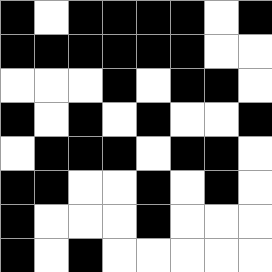[["black", "white", "black", "black", "black", "black", "white", "black"], ["black", "black", "black", "black", "black", "black", "white", "white"], ["white", "white", "white", "black", "white", "black", "black", "white"], ["black", "white", "black", "white", "black", "white", "white", "black"], ["white", "black", "black", "black", "white", "black", "black", "white"], ["black", "black", "white", "white", "black", "white", "black", "white"], ["black", "white", "white", "white", "black", "white", "white", "white"], ["black", "white", "black", "white", "white", "white", "white", "white"]]